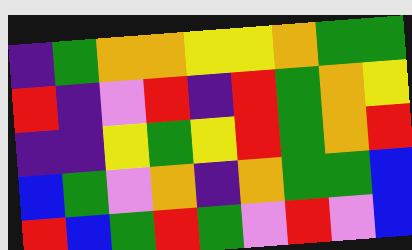[["indigo", "green", "orange", "orange", "yellow", "yellow", "orange", "green", "green"], ["red", "indigo", "violet", "red", "indigo", "red", "green", "orange", "yellow"], ["indigo", "indigo", "yellow", "green", "yellow", "red", "green", "orange", "red"], ["blue", "green", "violet", "orange", "indigo", "orange", "green", "green", "blue"], ["red", "blue", "green", "red", "green", "violet", "red", "violet", "blue"]]